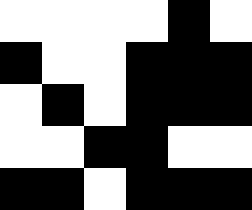[["white", "white", "white", "white", "black", "white"], ["black", "white", "white", "black", "black", "black"], ["white", "black", "white", "black", "black", "black"], ["white", "white", "black", "black", "white", "white"], ["black", "black", "white", "black", "black", "black"]]